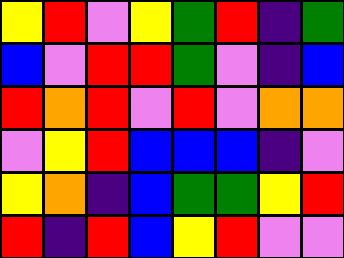[["yellow", "red", "violet", "yellow", "green", "red", "indigo", "green"], ["blue", "violet", "red", "red", "green", "violet", "indigo", "blue"], ["red", "orange", "red", "violet", "red", "violet", "orange", "orange"], ["violet", "yellow", "red", "blue", "blue", "blue", "indigo", "violet"], ["yellow", "orange", "indigo", "blue", "green", "green", "yellow", "red"], ["red", "indigo", "red", "blue", "yellow", "red", "violet", "violet"]]